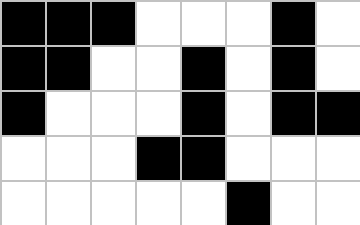[["black", "black", "black", "white", "white", "white", "black", "white"], ["black", "black", "white", "white", "black", "white", "black", "white"], ["black", "white", "white", "white", "black", "white", "black", "black"], ["white", "white", "white", "black", "black", "white", "white", "white"], ["white", "white", "white", "white", "white", "black", "white", "white"]]